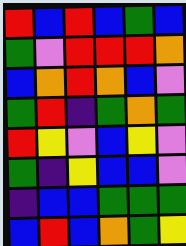[["red", "blue", "red", "blue", "green", "blue"], ["green", "violet", "red", "red", "red", "orange"], ["blue", "orange", "red", "orange", "blue", "violet"], ["green", "red", "indigo", "green", "orange", "green"], ["red", "yellow", "violet", "blue", "yellow", "violet"], ["green", "indigo", "yellow", "blue", "blue", "violet"], ["indigo", "blue", "blue", "green", "green", "green"], ["blue", "red", "blue", "orange", "green", "yellow"]]